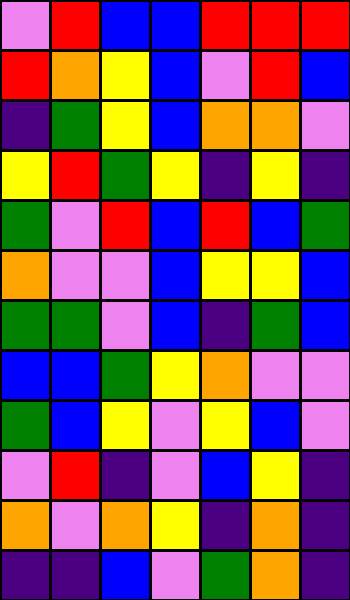[["violet", "red", "blue", "blue", "red", "red", "red"], ["red", "orange", "yellow", "blue", "violet", "red", "blue"], ["indigo", "green", "yellow", "blue", "orange", "orange", "violet"], ["yellow", "red", "green", "yellow", "indigo", "yellow", "indigo"], ["green", "violet", "red", "blue", "red", "blue", "green"], ["orange", "violet", "violet", "blue", "yellow", "yellow", "blue"], ["green", "green", "violet", "blue", "indigo", "green", "blue"], ["blue", "blue", "green", "yellow", "orange", "violet", "violet"], ["green", "blue", "yellow", "violet", "yellow", "blue", "violet"], ["violet", "red", "indigo", "violet", "blue", "yellow", "indigo"], ["orange", "violet", "orange", "yellow", "indigo", "orange", "indigo"], ["indigo", "indigo", "blue", "violet", "green", "orange", "indigo"]]